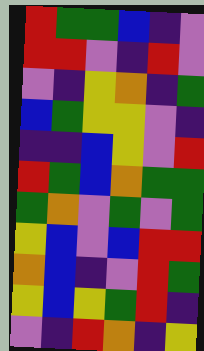[["red", "green", "green", "blue", "indigo", "violet"], ["red", "red", "violet", "indigo", "red", "violet"], ["violet", "indigo", "yellow", "orange", "indigo", "green"], ["blue", "green", "yellow", "yellow", "violet", "indigo"], ["indigo", "indigo", "blue", "yellow", "violet", "red"], ["red", "green", "blue", "orange", "green", "green"], ["green", "orange", "violet", "green", "violet", "green"], ["yellow", "blue", "violet", "blue", "red", "red"], ["orange", "blue", "indigo", "violet", "red", "green"], ["yellow", "blue", "yellow", "green", "red", "indigo"], ["violet", "indigo", "red", "orange", "indigo", "yellow"]]